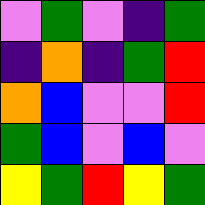[["violet", "green", "violet", "indigo", "green"], ["indigo", "orange", "indigo", "green", "red"], ["orange", "blue", "violet", "violet", "red"], ["green", "blue", "violet", "blue", "violet"], ["yellow", "green", "red", "yellow", "green"]]